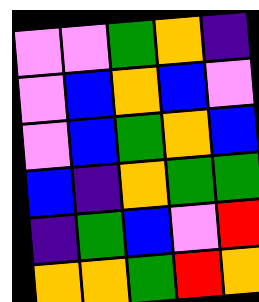[["violet", "violet", "green", "orange", "indigo"], ["violet", "blue", "orange", "blue", "violet"], ["violet", "blue", "green", "orange", "blue"], ["blue", "indigo", "orange", "green", "green"], ["indigo", "green", "blue", "violet", "red"], ["orange", "orange", "green", "red", "orange"]]